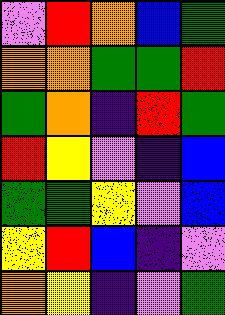[["violet", "red", "orange", "blue", "green"], ["orange", "orange", "green", "green", "red"], ["green", "orange", "indigo", "red", "green"], ["red", "yellow", "violet", "indigo", "blue"], ["green", "green", "yellow", "violet", "blue"], ["yellow", "red", "blue", "indigo", "violet"], ["orange", "yellow", "indigo", "violet", "green"]]